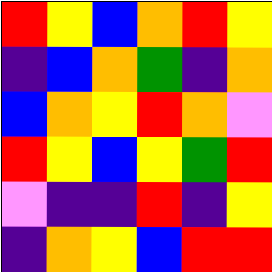[["red", "yellow", "blue", "orange", "red", "yellow"], ["indigo", "blue", "orange", "green", "indigo", "orange"], ["blue", "orange", "yellow", "red", "orange", "violet"], ["red", "yellow", "blue", "yellow", "green", "red"], ["violet", "indigo", "indigo", "red", "indigo", "yellow"], ["indigo", "orange", "yellow", "blue", "red", "red"]]